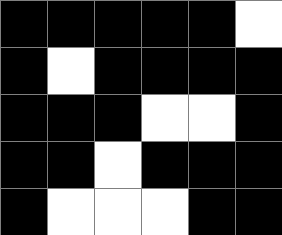[["black", "black", "black", "black", "black", "white"], ["black", "white", "black", "black", "black", "black"], ["black", "black", "black", "white", "white", "black"], ["black", "black", "white", "black", "black", "black"], ["black", "white", "white", "white", "black", "black"]]